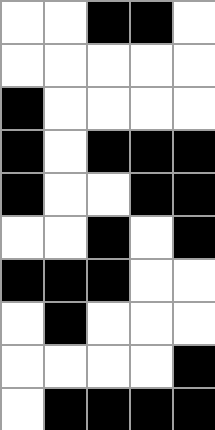[["white", "white", "black", "black", "white"], ["white", "white", "white", "white", "white"], ["black", "white", "white", "white", "white"], ["black", "white", "black", "black", "black"], ["black", "white", "white", "black", "black"], ["white", "white", "black", "white", "black"], ["black", "black", "black", "white", "white"], ["white", "black", "white", "white", "white"], ["white", "white", "white", "white", "black"], ["white", "black", "black", "black", "black"]]